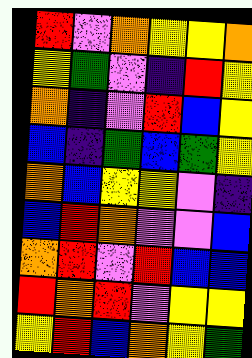[["red", "violet", "orange", "yellow", "yellow", "orange"], ["yellow", "green", "violet", "indigo", "red", "yellow"], ["orange", "indigo", "violet", "red", "blue", "yellow"], ["blue", "indigo", "green", "blue", "green", "yellow"], ["orange", "blue", "yellow", "yellow", "violet", "indigo"], ["blue", "red", "orange", "violet", "violet", "blue"], ["orange", "red", "violet", "red", "blue", "blue"], ["red", "orange", "red", "violet", "yellow", "yellow"], ["yellow", "red", "blue", "orange", "yellow", "green"]]